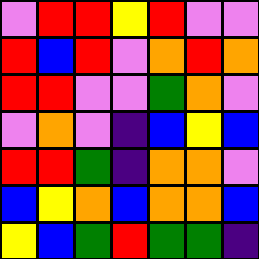[["violet", "red", "red", "yellow", "red", "violet", "violet"], ["red", "blue", "red", "violet", "orange", "red", "orange"], ["red", "red", "violet", "violet", "green", "orange", "violet"], ["violet", "orange", "violet", "indigo", "blue", "yellow", "blue"], ["red", "red", "green", "indigo", "orange", "orange", "violet"], ["blue", "yellow", "orange", "blue", "orange", "orange", "blue"], ["yellow", "blue", "green", "red", "green", "green", "indigo"]]